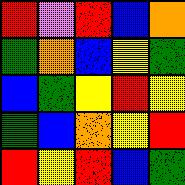[["red", "violet", "red", "blue", "orange"], ["green", "orange", "blue", "yellow", "green"], ["blue", "green", "yellow", "red", "yellow"], ["green", "blue", "orange", "yellow", "red"], ["red", "yellow", "red", "blue", "green"]]